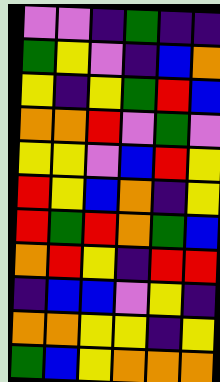[["violet", "violet", "indigo", "green", "indigo", "indigo"], ["green", "yellow", "violet", "indigo", "blue", "orange"], ["yellow", "indigo", "yellow", "green", "red", "blue"], ["orange", "orange", "red", "violet", "green", "violet"], ["yellow", "yellow", "violet", "blue", "red", "yellow"], ["red", "yellow", "blue", "orange", "indigo", "yellow"], ["red", "green", "red", "orange", "green", "blue"], ["orange", "red", "yellow", "indigo", "red", "red"], ["indigo", "blue", "blue", "violet", "yellow", "indigo"], ["orange", "orange", "yellow", "yellow", "indigo", "yellow"], ["green", "blue", "yellow", "orange", "orange", "orange"]]